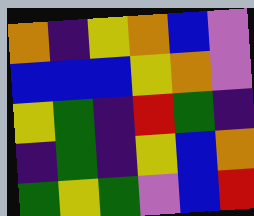[["orange", "indigo", "yellow", "orange", "blue", "violet"], ["blue", "blue", "blue", "yellow", "orange", "violet"], ["yellow", "green", "indigo", "red", "green", "indigo"], ["indigo", "green", "indigo", "yellow", "blue", "orange"], ["green", "yellow", "green", "violet", "blue", "red"]]